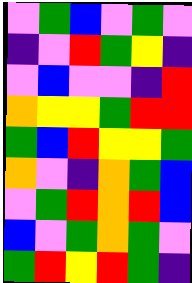[["violet", "green", "blue", "violet", "green", "violet"], ["indigo", "violet", "red", "green", "yellow", "indigo"], ["violet", "blue", "violet", "violet", "indigo", "red"], ["orange", "yellow", "yellow", "green", "red", "red"], ["green", "blue", "red", "yellow", "yellow", "green"], ["orange", "violet", "indigo", "orange", "green", "blue"], ["violet", "green", "red", "orange", "red", "blue"], ["blue", "violet", "green", "orange", "green", "violet"], ["green", "red", "yellow", "red", "green", "indigo"]]